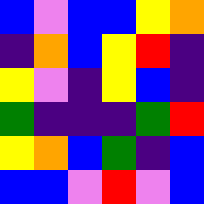[["blue", "violet", "blue", "blue", "yellow", "orange"], ["indigo", "orange", "blue", "yellow", "red", "indigo"], ["yellow", "violet", "indigo", "yellow", "blue", "indigo"], ["green", "indigo", "indigo", "indigo", "green", "red"], ["yellow", "orange", "blue", "green", "indigo", "blue"], ["blue", "blue", "violet", "red", "violet", "blue"]]